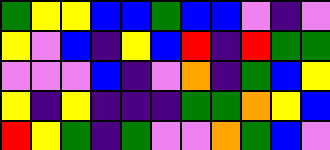[["green", "yellow", "yellow", "blue", "blue", "green", "blue", "blue", "violet", "indigo", "violet"], ["yellow", "violet", "blue", "indigo", "yellow", "blue", "red", "indigo", "red", "green", "green"], ["violet", "violet", "violet", "blue", "indigo", "violet", "orange", "indigo", "green", "blue", "yellow"], ["yellow", "indigo", "yellow", "indigo", "indigo", "indigo", "green", "green", "orange", "yellow", "blue"], ["red", "yellow", "green", "indigo", "green", "violet", "violet", "orange", "green", "blue", "violet"]]